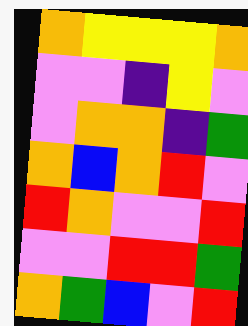[["orange", "yellow", "yellow", "yellow", "orange"], ["violet", "violet", "indigo", "yellow", "violet"], ["violet", "orange", "orange", "indigo", "green"], ["orange", "blue", "orange", "red", "violet"], ["red", "orange", "violet", "violet", "red"], ["violet", "violet", "red", "red", "green"], ["orange", "green", "blue", "violet", "red"]]